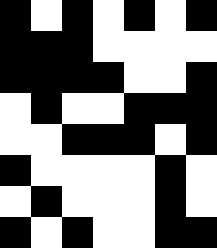[["black", "white", "black", "white", "black", "white", "black"], ["black", "black", "black", "white", "white", "white", "white"], ["black", "black", "black", "black", "white", "white", "black"], ["white", "black", "white", "white", "black", "black", "black"], ["white", "white", "black", "black", "black", "white", "black"], ["black", "white", "white", "white", "white", "black", "white"], ["white", "black", "white", "white", "white", "black", "white"], ["black", "white", "black", "white", "white", "black", "black"]]